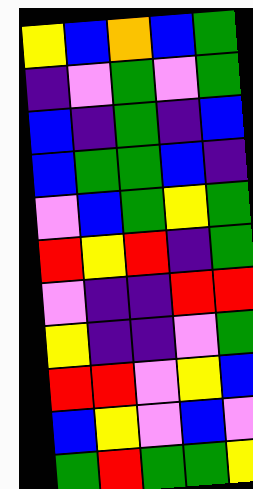[["yellow", "blue", "orange", "blue", "green"], ["indigo", "violet", "green", "violet", "green"], ["blue", "indigo", "green", "indigo", "blue"], ["blue", "green", "green", "blue", "indigo"], ["violet", "blue", "green", "yellow", "green"], ["red", "yellow", "red", "indigo", "green"], ["violet", "indigo", "indigo", "red", "red"], ["yellow", "indigo", "indigo", "violet", "green"], ["red", "red", "violet", "yellow", "blue"], ["blue", "yellow", "violet", "blue", "violet"], ["green", "red", "green", "green", "yellow"]]